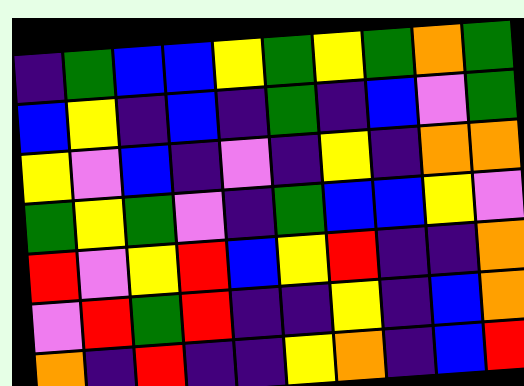[["indigo", "green", "blue", "blue", "yellow", "green", "yellow", "green", "orange", "green"], ["blue", "yellow", "indigo", "blue", "indigo", "green", "indigo", "blue", "violet", "green"], ["yellow", "violet", "blue", "indigo", "violet", "indigo", "yellow", "indigo", "orange", "orange"], ["green", "yellow", "green", "violet", "indigo", "green", "blue", "blue", "yellow", "violet"], ["red", "violet", "yellow", "red", "blue", "yellow", "red", "indigo", "indigo", "orange"], ["violet", "red", "green", "red", "indigo", "indigo", "yellow", "indigo", "blue", "orange"], ["orange", "indigo", "red", "indigo", "indigo", "yellow", "orange", "indigo", "blue", "red"]]